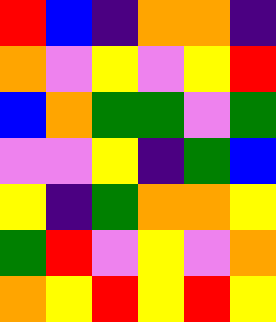[["red", "blue", "indigo", "orange", "orange", "indigo"], ["orange", "violet", "yellow", "violet", "yellow", "red"], ["blue", "orange", "green", "green", "violet", "green"], ["violet", "violet", "yellow", "indigo", "green", "blue"], ["yellow", "indigo", "green", "orange", "orange", "yellow"], ["green", "red", "violet", "yellow", "violet", "orange"], ["orange", "yellow", "red", "yellow", "red", "yellow"]]